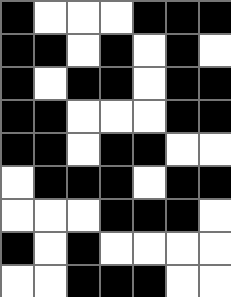[["black", "white", "white", "white", "black", "black", "black"], ["black", "black", "white", "black", "white", "black", "white"], ["black", "white", "black", "black", "white", "black", "black"], ["black", "black", "white", "white", "white", "black", "black"], ["black", "black", "white", "black", "black", "white", "white"], ["white", "black", "black", "black", "white", "black", "black"], ["white", "white", "white", "black", "black", "black", "white"], ["black", "white", "black", "white", "white", "white", "white"], ["white", "white", "black", "black", "black", "white", "white"]]